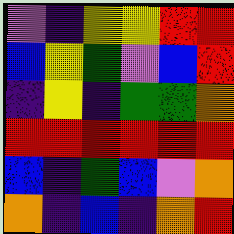[["violet", "indigo", "yellow", "yellow", "red", "red"], ["blue", "yellow", "green", "violet", "blue", "red"], ["indigo", "yellow", "indigo", "green", "green", "orange"], ["red", "red", "red", "red", "red", "red"], ["blue", "indigo", "green", "blue", "violet", "orange"], ["orange", "indigo", "blue", "indigo", "orange", "red"]]